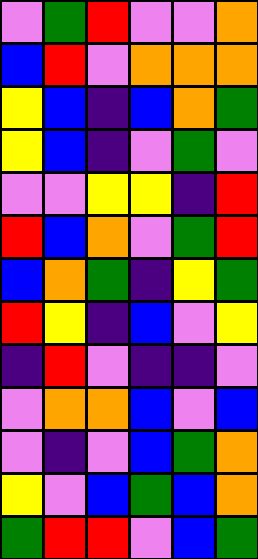[["violet", "green", "red", "violet", "violet", "orange"], ["blue", "red", "violet", "orange", "orange", "orange"], ["yellow", "blue", "indigo", "blue", "orange", "green"], ["yellow", "blue", "indigo", "violet", "green", "violet"], ["violet", "violet", "yellow", "yellow", "indigo", "red"], ["red", "blue", "orange", "violet", "green", "red"], ["blue", "orange", "green", "indigo", "yellow", "green"], ["red", "yellow", "indigo", "blue", "violet", "yellow"], ["indigo", "red", "violet", "indigo", "indigo", "violet"], ["violet", "orange", "orange", "blue", "violet", "blue"], ["violet", "indigo", "violet", "blue", "green", "orange"], ["yellow", "violet", "blue", "green", "blue", "orange"], ["green", "red", "red", "violet", "blue", "green"]]